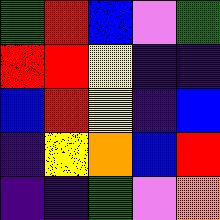[["green", "red", "blue", "violet", "green"], ["red", "red", "yellow", "indigo", "indigo"], ["blue", "red", "yellow", "indigo", "blue"], ["indigo", "yellow", "orange", "blue", "red"], ["indigo", "indigo", "green", "violet", "orange"]]